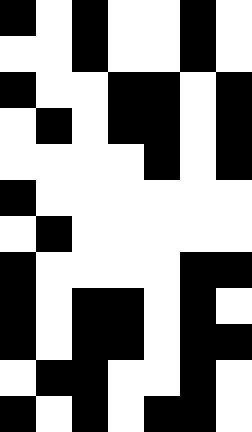[["black", "white", "black", "white", "white", "black", "white"], ["white", "white", "black", "white", "white", "black", "white"], ["black", "white", "white", "black", "black", "white", "black"], ["white", "black", "white", "black", "black", "white", "black"], ["white", "white", "white", "white", "black", "white", "black"], ["black", "white", "white", "white", "white", "white", "white"], ["white", "black", "white", "white", "white", "white", "white"], ["black", "white", "white", "white", "white", "black", "black"], ["black", "white", "black", "black", "white", "black", "white"], ["black", "white", "black", "black", "white", "black", "black"], ["white", "black", "black", "white", "white", "black", "white"], ["black", "white", "black", "white", "black", "black", "white"]]